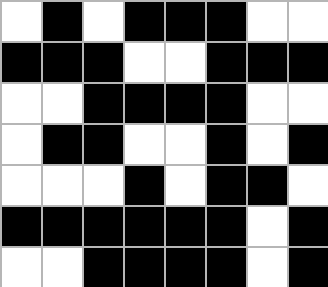[["white", "black", "white", "black", "black", "black", "white", "white"], ["black", "black", "black", "white", "white", "black", "black", "black"], ["white", "white", "black", "black", "black", "black", "white", "white"], ["white", "black", "black", "white", "white", "black", "white", "black"], ["white", "white", "white", "black", "white", "black", "black", "white"], ["black", "black", "black", "black", "black", "black", "white", "black"], ["white", "white", "black", "black", "black", "black", "white", "black"]]